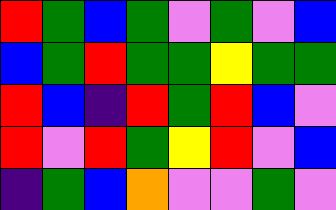[["red", "green", "blue", "green", "violet", "green", "violet", "blue"], ["blue", "green", "red", "green", "green", "yellow", "green", "green"], ["red", "blue", "indigo", "red", "green", "red", "blue", "violet"], ["red", "violet", "red", "green", "yellow", "red", "violet", "blue"], ["indigo", "green", "blue", "orange", "violet", "violet", "green", "violet"]]